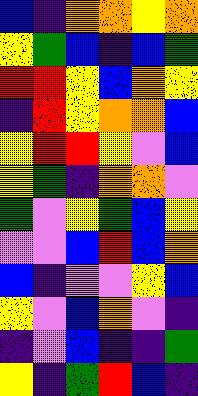[["blue", "indigo", "orange", "orange", "yellow", "orange"], ["yellow", "green", "blue", "indigo", "blue", "green"], ["red", "red", "yellow", "blue", "orange", "yellow"], ["indigo", "red", "yellow", "orange", "orange", "blue"], ["yellow", "red", "red", "yellow", "violet", "blue"], ["yellow", "green", "indigo", "orange", "orange", "violet"], ["green", "violet", "yellow", "green", "blue", "yellow"], ["violet", "violet", "blue", "red", "blue", "orange"], ["blue", "indigo", "violet", "violet", "yellow", "blue"], ["yellow", "violet", "blue", "orange", "violet", "indigo"], ["indigo", "violet", "blue", "indigo", "indigo", "green"], ["yellow", "indigo", "green", "red", "blue", "indigo"]]